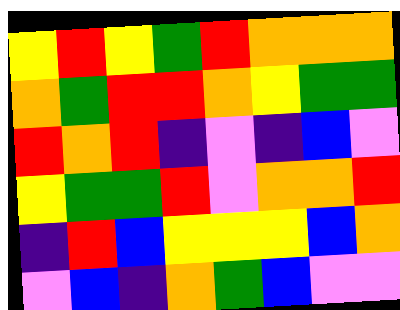[["yellow", "red", "yellow", "green", "red", "orange", "orange", "orange"], ["orange", "green", "red", "red", "orange", "yellow", "green", "green"], ["red", "orange", "red", "indigo", "violet", "indigo", "blue", "violet"], ["yellow", "green", "green", "red", "violet", "orange", "orange", "red"], ["indigo", "red", "blue", "yellow", "yellow", "yellow", "blue", "orange"], ["violet", "blue", "indigo", "orange", "green", "blue", "violet", "violet"]]